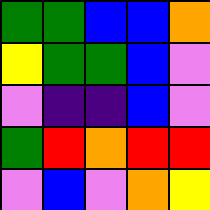[["green", "green", "blue", "blue", "orange"], ["yellow", "green", "green", "blue", "violet"], ["violet", "indigo", "indigo", "blue", "violet"], ["green", "red", "orange", "red", "red"], ["violet", "blue", "violet", "orange", "yellow"]]